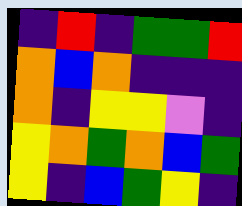[["indigo", "red", "indigo", "green", "green", "red"], ["orange", "blue", "orange", "indigo", "indigo", "indigo"], ["orange", "indigo", "yellow", "yellow", "violet", "indigo"], ["yellow", "orange", "green", "orange", "blue", "green"], ["yellow", "indigo", "blue", "green", "yellow", "indigo"]]